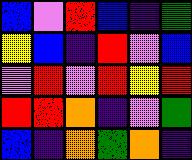[["blue", "violet", "red", "blue", "indigo", "green"], ["yellow", "blue", "indigo", "red", "violet", "blue"], ["violet", "red", "violet", "red", "yellow", "red"], ["red", "red", "orange", "indigo", "violet", "green"], ["blue", "indigo", "orange", "green", "orange", "indigo"]]